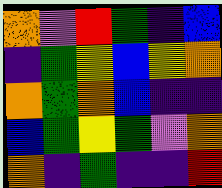[["orange", "violet", "red", "green", "indigo", "blue"], ["indigo", "green", "yellow", "blue", "yellow", "orange"], ["orange", "green", "orange", "blue", "indigo", "indigo"], ["blue", "green", "yellow", "green", "violet", "orange"], ["orange", "indigo", "green", "indigo", "indigo", "red"]]